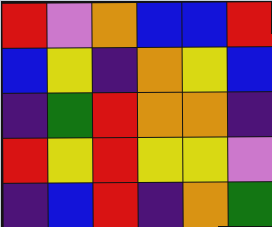[["red", "violet", "orange", "blue", "blue", "red"], ["blue", "yellow", "indigo", "orange", "yellow", "blue"], ["indigo", "green", "red", "orange", "orange", "indigo"], ["red", "yellow", "red", "yellow", "yellow", "violet"], ["indigo", "blue", "red", "indigo", "orange", "green"]]